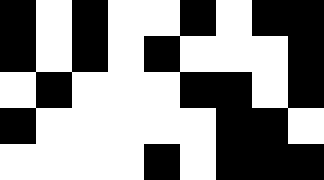[["black", "white", "black", "white", "white", "black", "white", "black", "black"], ["black", "white", "black", "white", "black", "white", "white", "white", "black"], ["white", "black", "white", "white", "white", "black", "black", "white", "black"], ["black", "white", "white", "white", "white", "white", "black", "black", "white"], ["white", "white", "white", "white", "black", "white", "black", "black", "black"]]